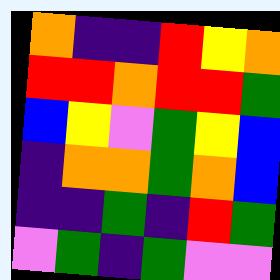[["orange", "indigo", "indigo", "red", "yellow", "orange"], ["red", "red", "orange", "red", "red", "green"], ["blue", "yellow", "violet", "green", "yellow", "blue"], ["indigo", "orange", "orange", "green", "orange", "blue"], ["indigo", "indigo", "green", "indigo", "red", "green"], ["violet", "green", "indigo", "green", "violet", "violet"]]